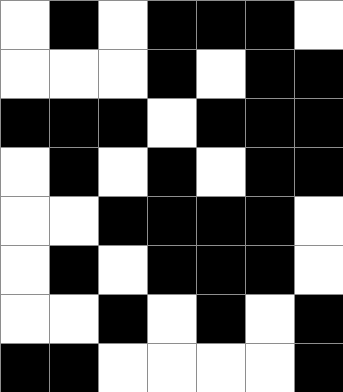[["white", "black", "white", "black", "black", "black", "white"], ["white", "white", "white", "black", "white", "black", "black"], ["black", "black", "black", "white", "black", "black", "black"], ["white", "black", "white", "black", "white", "black", "black"], ["white", "white", "black", "black", "black", "black", "white"], ["white", "black", "white", "black", "black", "black", "white"], ["white", "white", "black", "white", "black", "white", "black"], ["black", "black", "white", "white", "white", "white", "black"]]